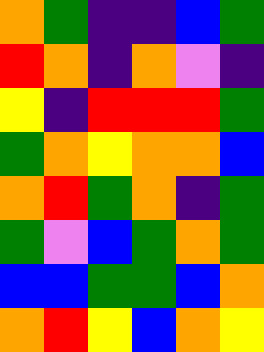[["orange", "green", "indigo", "indigo", "blue", "green"], ["red", "orange", "indigo", "orange", "violet", "indigo"], ["yellow", "indigo", "red", "red", "red", "green"], ["green", "orange", "yellow", "orange", "orange", "blue"], ["orange", "red", "green", "orange", "indigo", "green"], ["green", "violet", "blue", "green", "orange", "green"], ["blue", "blue", "green", "green", "blue", "orange"], ["orange", "red", "yellow", "blue", "orange", "yellow"]]